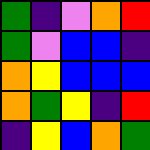[["green", "indigo", "violet", "orange", "red"], ["green", "violet", "blue", "blue", "indigo"], ["orange", "yellow", "blue", "blue", "blue"], ["orange", "green", "yellow", "indigo", "red"], ["indigo", "yellow", "blue", "orange", "green"]]